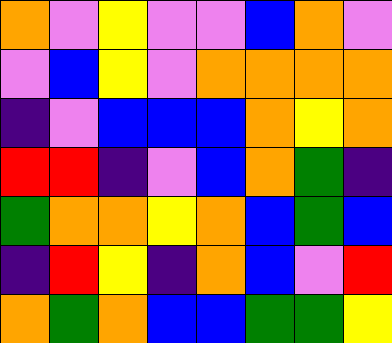[["orange", "violet", "yellow", "violet", "violet", "blue", "orange", "violet"], ["violet", "blue", "yellow", "violet", "orange", "orange", "orange", "orange"], ["indigo", "violet", "blue", "blue", "blue", "orange", "yellow", "orange"], ["red", "red", "indigo", "violet", "blue", "orange", "green", "indigo"], ["green", "orange", "orange", "yellow", "orange", "blue", "green", "blue"], ["indigo", "red", "yellow", "indigo", "orange", "blue", "violet", "red"], ["orange", "green", "orange", "blue", "blue", "green", "green", "yellow"]]